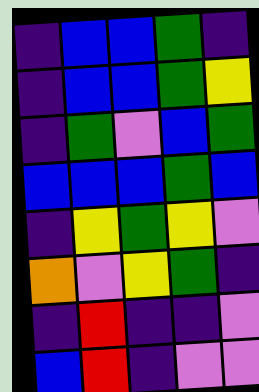[["indigo", "blue", "blue", "green", "indigo"], ["indigo", "blue", "blue", "green", "yellow"], ["indigo", "green", "violet", "blue", "green"], ["blue", "blue", "blue", "green", "blue"], ["indigo", "yellow", "green", "yellow", "violet"], ["orange", "violet", "yellow", "green", "indigo"], ["indigo", "red", "indigo", "indigo", "violet"], ["blue", "red", "indigo", "violet", "violet"]]